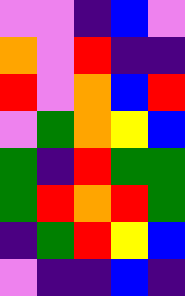[["violet", "violet", "indigo", "blue", "violet"], ["orange", "violet", "red", "indigo", "indigo"], ["red", "violet", "orange", "blue", "red"], ["violet", "green", "orange", "yellow", "blue"], ["green", "indigo", "red", "green", "green"], ["green", "red", "orange", "red", "green"], ["indigo", "green", "red", "yellow", "blue"], ["violet", "indigo", "indigo", "blue", "indigo"]]